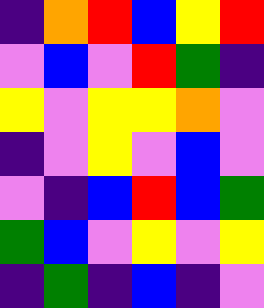[["indigo", "orange", "red", "blue", "yellow", "red"], ["violet", "blue", "violet", "red", "green", "indigo"], ["yellow", "violet", "yellow", "yellow", "orange", "violet"], ["indigo", "violet", "yellow", "violet", "blue", "violet"], ["violet", "indigo", "blue", "red", "blue", "green"], ["green", "blue", "violet", "yellow", "violet", "yellow"], ["indigo", "green", "indigo", "blue", "indigo", "violet"]]